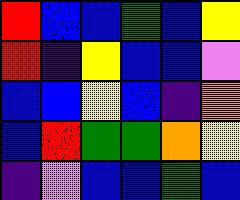[["red", "blue", "blue", "green", "blue", "yellow"], ["red", "indigo", "yellow", "blue", "blue", "violet"], ["blue", "blue", "yellow", "blue", "indigo", "orange"], ["blue", "red", "green", "green", "orange", "yellow"], ["indigo", "violet", "blue", "blue", "green", "blue"]]